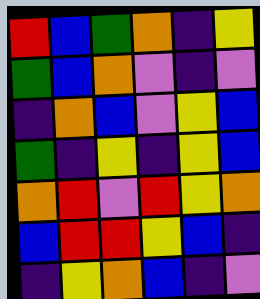[["red", "blue", "green", "orange", "indigo", "yellow"], ["green", "blue", "orange", "violet", "indigo", "violet"], ["indigo", "orange", "blue", "violet", "yellow", "blue"], ["green", "indigo", "yellow", "indigo", "yellow", "blue"], ["orange", "red", "violet", "red", "yellow", "orange"], ["blue", "red", "red", "yellow", "blue", "indigo"], ["indigo", "yellow", "orange", "blue", "indigo", "violet"]]